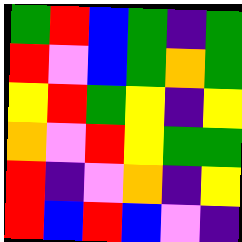[["green", "red", "blue", "green", "indigo", "green"], ["red", "violet", "blue", "green", "orange", "green"], ["yellow", "red", "green", "yellow", "indigo", "yellow"], ["orange", "violet", "red", "yellow", "green", "green"], ["red", "indigo", "violet", "orange", "indigo", "yellow"], ["red", "blue", "red", "blue", "violet", "indigo"]]